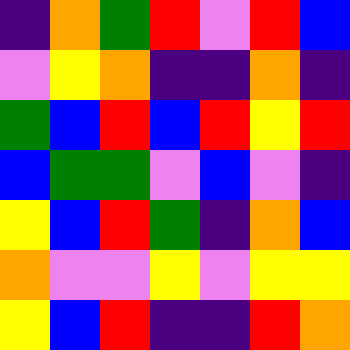[["indigo", "orange", "green", "red", "violet", "red", "blue"], ["violet", "yellow", "orange", "indigo", "indigo", "orange", "indigo"], ["green", "blue", "red", "blue", "red", "yellow", "red"], ["blue", "green", "green", "violet", "blue", "violet", "indigo"], ["yellow", "blue", "red", "green", "indigo", "orange", "blue"], ["orange", "violet", "violet", "yellow", "violet", "yellow", "yellow"], ["yellow", "blue", "red", "indigo", "indigo", "red", "orange"]]